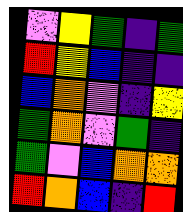[["violet", "yellow", "green", "indigo", "green"], ["red", "yellow", "blue", "indigo", "indigo"], ["blue", "orange", "violet", "indigo", "yellow"], ["green", "orange", "violet", "green", "indigo"], ["green", "violet", "blue", "orange", "orange"], ["red", "orange", "blue", "indigo", "red"]]